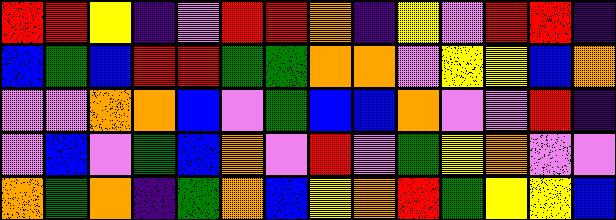[["red", "red", "yellow", "indigo", "violet", "red", "red", "orange", "indigo", "yellow", "violet", "red", "red", "indigo"], ["blue", "green", "blue", "red", "red", "green", "green", "orange", "orange", "violet", "yellow", "yellow", "blue", "orange"], ["violet", "violet", "orange", "orange", "blue", "violet", "green", "blue", "blue", "orange", "violet", "violet", "red", "indigo"], ["violet", "blue", "violet", "green", "blue", "orange", "violet", "red", "violet", "green", "yellow", "orange", "violet", "violet"], ["orange", "green", "orange", "indigo", "green", "orange", "blue", "yellow", "orange", "red", "green", "yellow", "yellow", "blue"]]